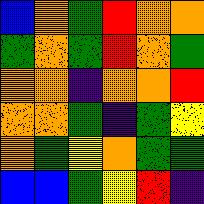[["blue", "orange", "green", "red", "orange", "orange"], ["green", "orange", "green", "red", "orange", "green"], ["orange", "orange", "indigo", "orange", "orange", "red"], ["orange", "orange", "green", "indigo", "green", "yellow"], ["orange", "green", "yellow", "orange", "green", "green"], ["blue", "blue", "green", "yellow", "red", "indigo"]]